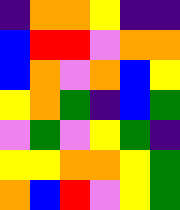[["indigo", "orange", "orange", "yellow", "indigo", "indigo"], ["blue", "red", "red", "violet", "orange", "orange"], ["blue", "orange", "violet", "orange", "blue", "yellow"], ["yellow", "orange", "green", "indigo", "blue", "green"], ["violet", "green", "violet", "yellow", "green", "indigo"], ["yellow", "yellow", "orange", "orange", "yellow", "green"], ["orange", "blue", "red", "violet", "yellow", "green"]]